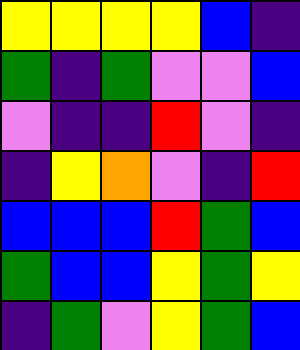[["yellow", "yellow", "yellow", "yellow", "blue", "indigo"], ["green", "indigo", "green", "violet", "violet", "blue"], ["violet", "indigo", "indigo", "red", "violet", "indigo"], ["indigo", "yellow", "orange", "violet", "indigo", "red"], ["blue", "blue", "blue", "red", "green", "blue"], ["green", "blue", "blue", "yellow", "green", "yellow"], ["indigo", "green", "violet", "yellow", "green", "blue"]]